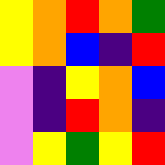[["yellow", "orange", "red", "orange", "green"], ["yellow", "orange", "blue", "indigo", "red"], ["violet", "indigo", "yellow", "orange", "blue"], ["violet", "indigo", "red", "orange", "indigo"], ["violet", "yellow", "green", "yellow", "red"]]